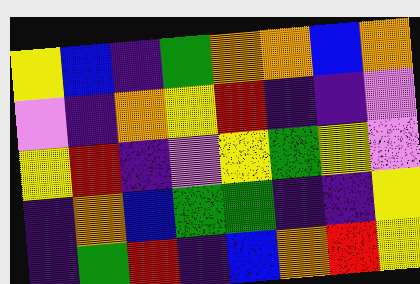[["yellow", "blue", "indigo", "green", "orange", "orange", "blue", "orange"], ["violet", "indigo", "orange", "yellow", "red", "indigo", "indigo", "violet"], ["yellow", "red", "indigo", "violet", "yellow", "green", "yellow", "violet"], ["indigo", "orange", "blue", "green", "green", "indigo", "indigo", "yellow"], ["indigo", "green", "red", "indigo", "blue", "orange", "red", "yellow"]]